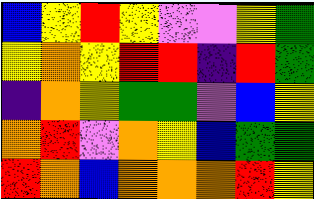[["blue", "yellow", "red", "yellow", "violet", "violet", "yellow", "green"], ["yellow", "orange", "yellow", "red", "red", "indigo", "red", "green"], ["indigo", "orange", "yellow", "green", "green", "violet", "blue", "yellow"], ["orange", "red", "violet", "orange", "yellow", "blue", "green", "green"], ["red", "orange", "blue", "orange", "orange", "orange", "red", "yellow"]]